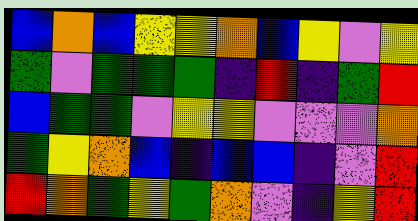[["blue", "orange", "blue", "yellow", "yellow", "orange", "blue", "yellow", "violet", "yellow"], ["green", "violet", "green", "green", "green", "indigo", "red", "indigo", "green", "red"], ["blue", "green", "green", "violet", "yellow", "yellow", "violet", "violet", "violet", "orange"], ["green", "yellow", "orange", "blue", "indigo", "blue", "blue", "indigo", "violet", "red"], ["red", "orange", "green", "yellow", "green", "orange", "violet", "indigo", "yellow", "red"]]